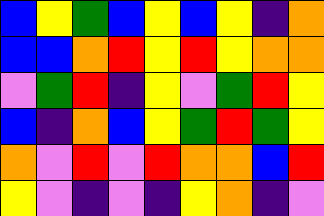[["blue", "yellow", "green", "blue", "yellow", "blue", "yellow", "indigo", "orange"], ["blue", "blue", "orange", "red", "yellow", "red", "yellow", "orange", "orange"], ["violet", "green", "red", "indigo", "yellow", "violet", "green", "red", "yellow"], ["blue", "indigo", "orange", "blue", "yellow", "green", "red", "green", "yellow"], ["orange", "violet", "red", "violet", "red", "orange", "orange", "blue", "red"], ["yellow", "violet", "indigo", "violet", "indigo", "yellow", "orange", "indigo", "violet"]]